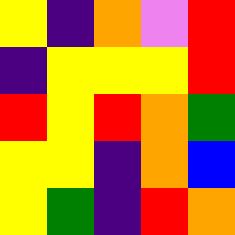[["yellow", "indigo", "orange", "violet", "red"], ["indigo", "yellow", "yellow", "yellow", "red"], ["red", "yellow", "red", "orange", "green"], ["yellow", "yellow", "indigo", "orange", "blue"], ["yellow", "green", "indigo", "red", "orange"]]